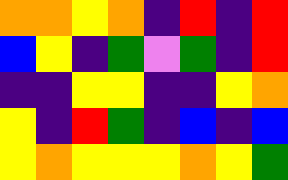[["orange", "orange", "yellow", "orange", "indigo", "red", "indigo", "red"], ["blue", "yellow", "indigo", "green", "violet", "green", "indigo", "red"], ["indigo", "indigo", "yellow", "yellow", "indigo", "indigo", "yellow", "orange"], ["yellow", "indigo", "red", "green", "indigo", "blue", "indigo", "blue"], ["yellow", "orange", "yellow", "yellow", "yellow", "orange", "yellow", "green"]]